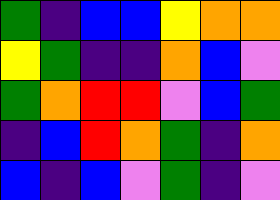[["green", "indigo", "blue", "blue", "yellow", "orange", "orange"], ["yellow", "green", "indigo", "indigo", "orange", "blue", "violet"], ["green", "orange", "red", "red", "violet", "blue", "green"], ["indigo", "blue", "red", "orange", "green", "indigo", "orange"], ["blue", "indigo", "blue", "violet", "green", "indigo", "violet"]]